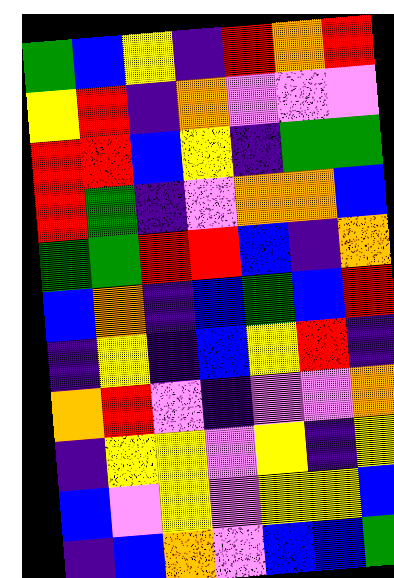[["green", "blue", "yellow", "indigo", "red", "orange", "red"], ["yellow", "red", "indigo", "orange", "violet", "violet", "violet"], ["red", "red", "blue", "yellow", "indigo", "green", "green"], ["red", "green", "indigo", "violet", "orange", "orange", "blue"], ["green", "green", "red", "red", "blue", "indigo", "orange"], ["blue", "orange", "indigo", "blue", "green", "blue", "red"], ["indigo", "yellow", "indigo", "blue", "yellow", "red", "indigo"], ["orange", "red", "violet", "indigo", "violet", "violet", "orange"], ["indigo", "yellow", "yellow", "violet", "yellow", "indigo", "yellow"], ["blue", "violet", "yellow", "violet", "yellow", "yellow", "blue"], ["indigo", "blue", "orange", "violet", "blue", "blue", "green"]]